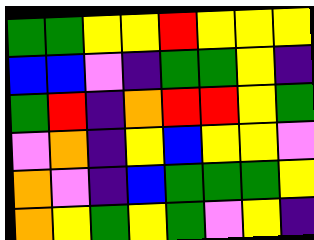[["green", "green", "yellow", "yellow", "red", "yellow", "yellow", "yellow"], ["blue", "blue", "violet", "indigo", "green", "green", "yellow", "indigo"], ["green", "red", "indigo", "orange", "red", "red", "yellow", "green"], ["violet", "orange", "indigo", "yellow", "blue", "yellow", "yellow", "violet"], ["orange", "violet", "indigo", "blue", "green", "green", "green", "yellow"], ["orange", "yellow", "green", "yellow", "green", "violet", "yellow", "indigo"]]